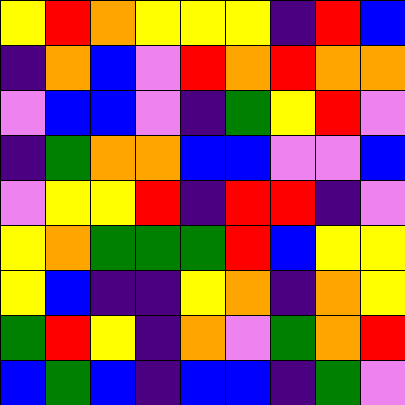[["yellow", "red", "orange", "yellow", "yellow", "yellow", "indigo", "red", "blue"], ["indigo", "orange", "blue", "violet", "red", "orange", "red", "orange", "orange"], ["violet", "blue", "blue", "violet", "indigo", "green", "yellow", "red", "violet"], ["indigo", "green", "orange", "orange", "blue", "blue", "violet", "violet", "blue"], ["violet", "yellow", "yellow", "red", "indigo", "red", "red", "indigo", "violet"], ["yellow", "orange", "green", "green", "green", "red", "blue", "yellow", "yellow"], ["yellow", "blue", "indigo", "indigo", "yellow", "orange", "indigo", "orange", "yellow"], ["green", "red", "yellow", "indigo", "orange", "violet", "green", "orange", "red"], ["blue", "green", "blue", "indigo", "blue", "blue", "indigo", "green", "violet"]]